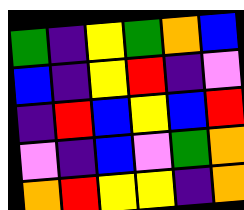[["green", "indigo", "yellow", "green", "orange", "blue"], ["blue", "indigo", "yellow", "red", "indigo", "violet"], ["indigo", "red", "blue", "yellow", "blue", "red"], ["violet", "indigo", "blue", "violet", "green", "orange"], ["orange", "red", "yellow", "yellow", "indigo", "orange"]]